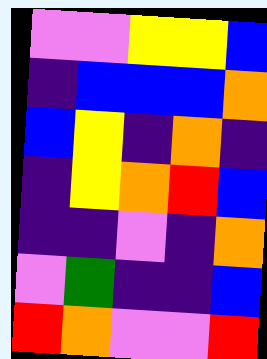[["violet", "violet", "yellow", "yellow", "blue"], ["indigo", "blue", "blue", "blue", "orange"], ["blue", "yellow", "indigo", "orange", "indigo"], ["indigo", "yellow", "orange", "red", "blue"], ["indigo", "indigo", "violet", "indigo", "orange"], ["violet", "green", "indigo", "indigo", "blue"], ["red", "orange", "violet", "violet", "red"]]